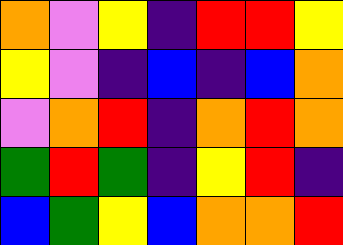[["orange", "violet", "yellow", "indigo", "red", "red", "yellow"], ["yellow", "violet", "indigo", "blue", "indigo", "blue", "orange"], ["violet", "orange", "red", "indigo", "orange", "red", "orange"], ["green", "red", "green", "indigo", "yellow", "red", "indigo"], ["blue", "green", "yellow", "blue", "orange", "orange", "red"]]